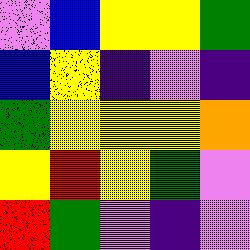[["violet", "blue", "yellow", "yellow", "green"], ["blue", "yellow", "indigo", "violet", "indigo"], ["green", "yellow", "yellow", "yellow", "orange"], ["yellow", "red", "yellow", "green", "violet"], ["red", "green", "violet", "indigo", "violet"]]